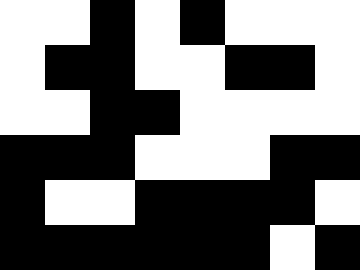[["white", "white", "black", "white", "black", "white", "white", "white"], ["white", "black", "black", "white", "white", "black", "black", "white"], ["white", "white", "black", "black", "white", "white", "white", "white"], ["black", "black", "black", "white", "white", "white", "black", "black"], ["black", "white", "white", "black", "black", "black", "black", "white"], ["black", "black", "black", "black", "black", "black", "white", "black"]]